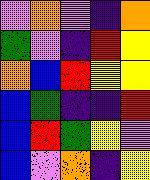[["violet", "orange", "violet", "indigo", "orange"], ["green", "violet", "indigo", "red", "yellow"], ["orange", "blue", "red", "yellow", "yellow"], ["blue", "green", "indigo", "indigo", "red"], ["blue", "red", "green", "yellow", "violet"], ["blue", "violet", "orange", "indigo", "yellow"]]